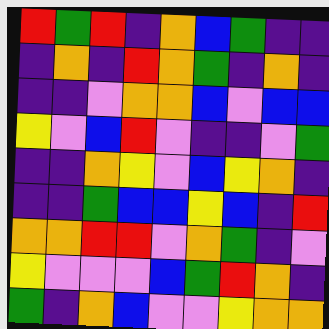[["red", "green", "red", "indigo", "orange", "blue", "green", "indigo", "indigo"], ["indigo", "orange", "indigo", "red", "orange", "green", "indigo", "orange", "indigo"], ["indigo", "indigo", "violet", "orange", "orange", "blue", "violet", "blue", "blue"], ["yellow", "violet", "blue", "red", "violet", "indigo", "indigo", "violet", "green"], ["indigo", "indigo", "orange", "yellow", "violet", "blue", "yellow", "orange", "indigo"], ["indigo", "indigo", "green", "blue", "blue", "yellow", "blue", "indigo", "red"], ["orange", "orange", "red", "red", "violet", "orange", "green", "indigo", "violet"], ["yellow", "violet", "violet", "violet", "blue", "green", "red", "orange", "indigo"], ["green", "indigo", "orange", "blue", "violet", "violet", "yellow", "orange", "orange"]]